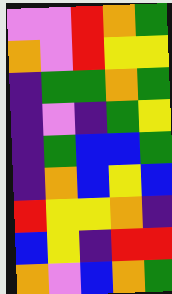[["violet", "violet", "red", "orange", "green"], ["orange", "violet", "red", "yellow", "yellow"], ["indigo", "green", "green", "orange", "green"], ["indigo", "violet", "indigo", "green", "yellow"], ["indigo", "green", "blue", "blue", "green"], ["indigo", "orange", "blue", "yellow", "blue"], ["red", "yellow", "yellow", "orange", "indigo"], ["blue", "yellow", "indigo", "red", "red"], ["orange", "violet", "blue", "orange", "green"]]